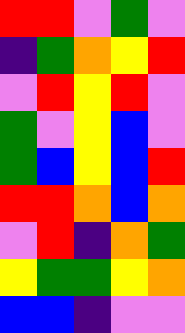[["red", "red", "violet", "green", "violet"], ["indigo", "green", "orange", "yellow", "red"], ["violet", "red", "yellow", "red", "violet"], ["green", "violet", "yellow", "blue", "violet"], ["green", "blue", "yellow", "blue", "red"], ["red", "red", "orange", "blue", "orange"], ["violet", "red", "indigo", "orange", "green"], ["yellow", "green", "green", "yellow", "orange"], ["blue", "blue", "indigo", "violet", "violet"]]